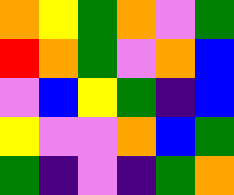[["orange", "yellow", "green", "orange", "violet", "green"], ["red", "orange", "green", "violet", "orange", "blue"], ["violet", "blue", "yellow", "green", "indigo", "blue"], ["yellow", "violet", "violet", "orange", "blue", "green"], ["green", "indigo", "violet", "indigo", "green", "orange"]]